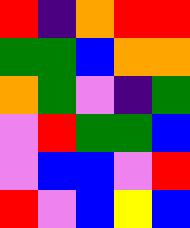[["red", "indigo", "orange", "red", "red"], ["green", "green", "blue", "orange", "orange"], ["orange", "green", "violet", "indigo", "green"], ["violet", "red", "green", "green", "blue"], ["violet", "blue", "blue", "violet", "red"], ["red", "violet", "blue", "yellow", "blue"]]